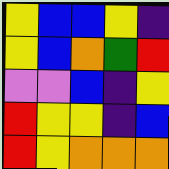[["yellow", "blue", "blue", "yellow", "indigo"], ["yellow", "blue", "orange", "green", "red"], ["violet", "violet", "blue", "indigo", "yellow"], ["red", "yellow", "yellow", "indigo", "blue"], ["red", "yellow", "orange", "orange", "orange"]]